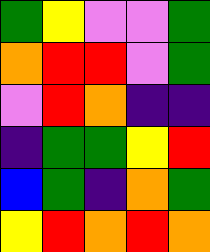[["green", "yellow", "violet", "violet", "green"], ["orange", "red", "red", "violet", "green"], ["violet", "red", "orange", "indigo", "indigo"], ["indigo", "green", "green", "yellow", "red"], ["blue", "green", "indigo", "orange", "green"], ["yellow", "red", "orange", "red", "orange"]]